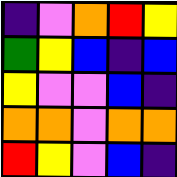[["indigo", "violet", "orange", "red", "yellow"], ["green", "yellow", "blue", "indigo", "blue"], ["yellow", "violet", "violet", "blue", "indigo"], ["orange", "orange", "violet", "orange", "orange"], ["red", "yellow", "violet", "blue", "indigo"]]